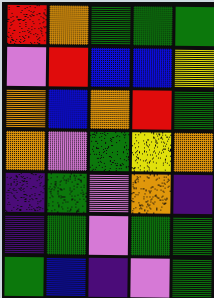[["red", "orange", "green", "green", "green"], ["violet", "red", "blue", "blue", "yellow"], ["orange", "blue", "orange", "red", "green"], ["orange", "violet", "green", "yellow", "orange"], ["indigo", "green", "violet", "orange", "indigo"], ["indigo", "green", "violet", "green", "green"], ["green", "blue", "indigo", "violet", "green"]]